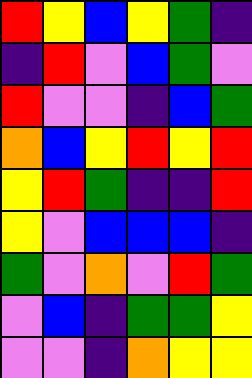[["red", "yellow", "blue", "yellow", "green", "indigo"], ["indigo", "red", "violet", "blue", "green", "violet"], ["red", "violet", "violet", "indigo", "blue", "green"], ["orange", "blue", "yellow", "red", "yellow", "red"], ["yellow", "red", "green", "indigo", "indigo", "red"], ["yellow", "violet", "blue", "blue", "blue", "indigo"], ["green", "violet", "orange", "violet", "red", "green"], ["violet", "blue", "indigo", "green", "green", "yellow"], ["violet", "violet", "indigo", "orange", "yellow", "yellow"]]